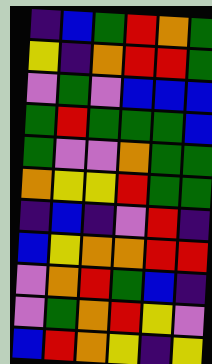[["indigo", "blue", "green", "red", "orange", "green"], ["yellow", "indigo", "orange", "red", "red", "green"], ["violet", "green", "violet", "blue", "blue", "blue"], ["green", "red", "green", "green", "green", "blue"], ["green", "violet", "violet", "orange", "green", "green"], ["orange", "yellow", "yellow", "red", "green", "green"], ["indigo", "blue", "indigo", "violet", "red", "indigo"], ["blue", "yellow", "orange", "orange", "red", "red"], ["violet", "orange", "red", "green", "blue", "indigo"], ["violet", "green", "orange", "red", "yellow", "violet"], ["blue", "red", "orange", "yellow", "indigo", "yellow"]]